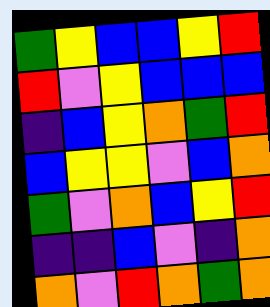[["green", "yellow", "blue", "blue", "yellow", "red"], ["red", "violet", "yellow", "blue", "blue", "blue"], ["indigo", "blue", "yellow", "orange", "green", "red"], ["blue", "yellow", "yellow", "violet", "blue", "orange"], ["green", "violet", "orange", "blue", "yellow", "red"], ["indigo", "indigo", "blue", "violet", "indigo", "orange"], ["orange", "violet", "red", "orange", "green", "orange"]]